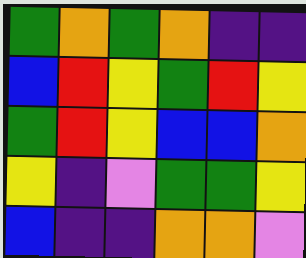[["green", "orange", "green", "orange", "indigo", "indigo"], ["blue", "red", "yellow", "green", "red", "yellow"], ["green", "red", "yellow", "blue", "blue", "orange"], ["yellow", "indigo", "violet", "green", "green", "yellow"], ["blue", "indigo", "indigo", "orange", "orange", "violet"]]